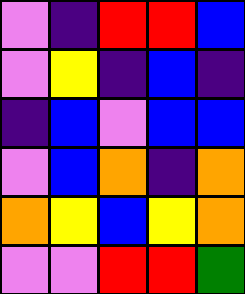[["violet", "indigo", "red", "red", "blue"], ["violet", "yellow", "indigo", "blue", "indigo"], ["indigo", "blue", "violet", "blue", "blue"], ["violet", "blue", "orange", "indigo", "orange"], ["orange", "yellow", "blue", "yellow", "orange"], ["violet", "violet", "red", "red", "green"]]